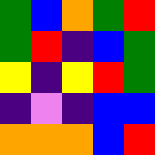[["green", "blue", "orange", "green", "red"], ["green", "red", "indigo", "blue", "green"], ["yellow", "indigo", "yellow", "red", "green"], ["indigo", "violet", "indigo", "blue", "blue"], ["orange", "orange", "orange", "blue", "red"]]